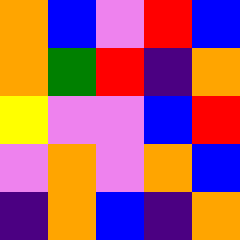[["orange", "blue", "violet", "red", "blue"], ["orange", "green", "red", "indigo", "orange"], ["yellow", "violet", "violet", "blue", "red"], ["violet", "orange", "violet", "orange", "blue"], ["indigo", "orange", "blue", "indigo", "orange"]]